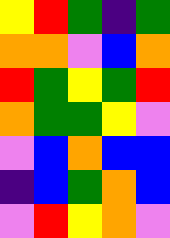[["yellow", "red", "green", "indigo", "green"], ["orange", "orange", "violet", "blue", "orange"], ["red", "green", "yellow", "green", "red"], ["orange", "green", "green", "yellow", "violet"], ["violet", "blue", "orange", "blue", "blue"], ["indigo", "blue", "green", "orange", "blue"], ["violet", "red", "yellow", "orange", "violet"]]